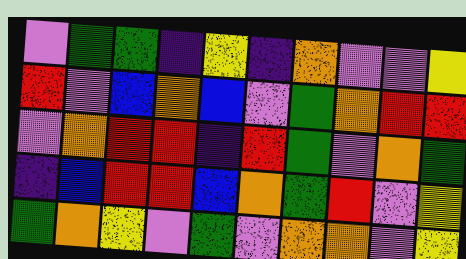[["violet", "green", "green", "indigo", "yellow", "indigo", "orange", "violet", "violet", "yellow"], ["red", "violet", "blue", "orange", "blue", "violet", "green", "orange", "red", "red"], ["violet", "orange", "red", "red", "indigo", "red", "green", "violet", "orange", "green"], ["indigo", "blue", "red", "red", "blue", "orange", "green", "red", "violet", "yellow"], ["green", "orange", "yellow", "violet", "green", "violet", "orange", "orange", "violet", "yellow"]]